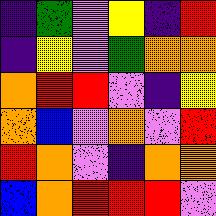[["indigo", "green", "violet", "yellow", "indigo", "red"], ["indigo", "yellow", "violet", "green", "orange", "orange"], ["orange", "red", "red", "violet", "indigo", "yellow"], ["orange", "blue", "violet", "orange", "violet", "red"], ["red", "orange", "violet", "indigo", "orange", "orange"], ["blue", "orange", "red", "red", "red", "violet"]]